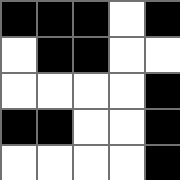[["black", "black", "black", "white", "black"], ["white", "black", "black", "white", "white"], ["white", "white", "white", "white", "black"], ["black", "black", "white", "white", "black"], ["white", "white", "white", "white", "black"]]